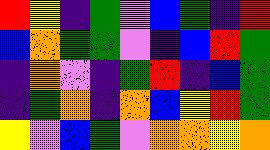[["red", "yellow", "indigo", "green", "violet", "blue", "green", "indigo", "red"], ["blue", "orange", "green", "green", "violet", "indigo", "blue", "red", "green"], ["indigo", "orange", "violet", "indigo", "green", "red", "indigo", "blue", "green"], ["indigo", "green", "orange", "indigo", "orange", "blue", "yellow", "red", "green"], ["yellow", "violet", "blue", "green", "violet", "orange", "orange", "yellow", "orange"]]